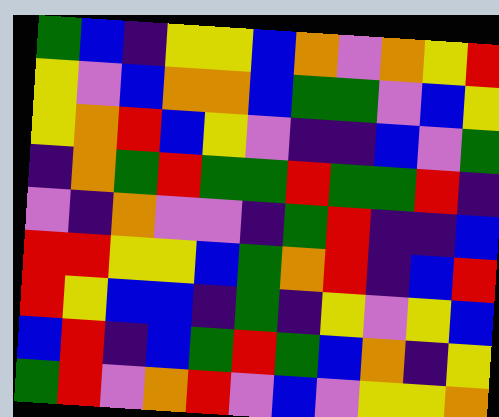[["green", "blue", "indigo", "yellow", "yellow", "blue", "orange", "violet", "orange", "yellow", "red"], ["yellow", "violet", "blue", "orange", "orange", "blue", "green", "green", "violet", "blue", "yellow"], ["yellow", "orange", "red", "blue", "yellow", "violet", "indigo", "indigo", "blue", "violet", "green"], ["indigo", "orange", "green", "red", "green", "green", "red", "green", "green", "red", "indigo"], ["violet", "indigo", "orange", "violet", "violet", "indigo", "green", "red", "indigo", "indigo", "blue"], ["red", "red", "yellow", "yellow", "blue", "green", "orange", "red", "indigo", "blue", "red"], ["red", "yellow", "blue", "blue", "indigo", "green", "indigo", "yellow", "violet", "yellow", "blue"], ["blue", "red", "indigo", "blue", "green", "red", "green", "blue", "orange", "indigo", "yellow"], ["green", "red", "violet", "orange", "red", "violet", "blue", "violet", "yellow", "yellow", "orange"]]